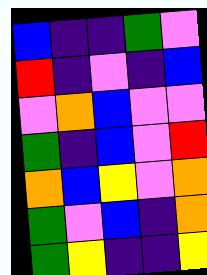[["blue", "indigo", "indigo", "green", "violet"], ["red", "indigo", "violet", "indigo", "blue"], ["violet", "orange", "blue", "violet", "violet"], ["green", "indigo", "blue", "violet", "red"], ["orange", "blue", "yellow", "violet", "orange"], ["green", "violet", "blue", "indigo", "orange"], ["green", "yellow", "indigo", "indigo", "yellow"]]